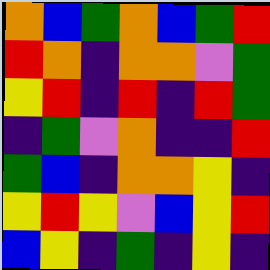[["orange", "blue", "green", "orange", "blue", "green", "red"], ["red", "orange", "indigo", "orange", "orange", "violet", "green"], ["yellow", "red", "indigo", "red", "indigo", "red", "green"], ["indigo", "green", "violet", "orange", "indigo", "indigo", "red"], ["green", "blue", "indigo", "orange", "orange", "yellow", "indigo"], ["yellow", "red", "yellow", "violet", "blue", "yellow", "red"], ["blue", "yellow", "indigo", "green", "indigo", "yellow", "indigo"]]